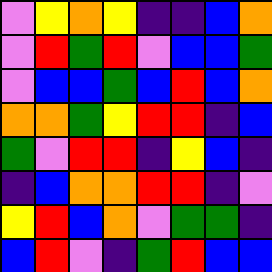[["violet", "yellow", "orange", "yellow", "indigo", "indigo", "blue", "orange"], ["violet", "red", "green", "red", "violet", "blue", "blue", "green"], ["violet", "blue", "blue", "green", "blue", "red", "blue", "orange"], ["orange", "orange", "green", "yellow", "red", "red", "indigo", "blue"], ["green", "violet", "red", "red", "indigo", "yellow", "blue", "indigo"], ["indigo", "blue", "orange", "orange", "red", "red", "indigo", "violet"], ["yellow", "red", "blue", "orange", "violet", "green", "green", "indigo"], ["blue", "red", "violet", "indigo", "green", "red", "blue", "blue"]]